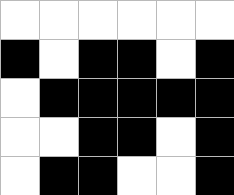[["white", "white", "white", "white", "white", "white"], ["black", "white", "black", "black", "white", "black"], ["white", "black", "black", "black", "black", "black"], ["white", "white", "black", "black", "white", "black"], ["white", "black", "black", "white", "white", "black"]]